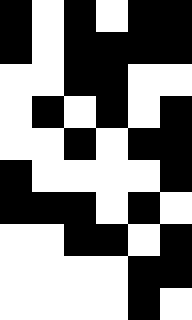[["black", "white", "black", "white", "black", "black"], ["black", "white", "black", "black", "black", "black"], ["white", "white", "black", "black", "white", "white"], ["white", "black", "white", "black", "white", "black"], ["white", "white", "black", "white", "black", "black"], ["black", "white", "white", "white", "white", "black"], ["black", "black", "black", "white", "black", "white"], ["white", "white", "black", "black", "white", "black"], ["white", "white", "white", "white", "black", "black"], ["white", "white", "white", "white", "black", "white"]]